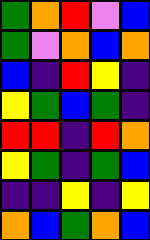[["green", "orange", "red", "violet", "blue"], ["green", "violet", "orange", "blue", "orange"], ["blue", "indigo", "red", "yellow", "indigo"], ["yellow", "green", "blue", "green", "indigo"], ["red", "red", "indigo", "red", "orange"], ["yellow", "green", "indigo", "green", "blue"], ["indigo", "indigo", "yellow", "indigo", "yellow"], ["orange", "blue", "green", "orange", "blue"]]